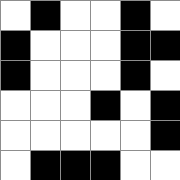[["white", "black", "white", "white", "black", "white"], ["black", "white", "white", "white", "black", "black"], ["black", "white", "white", "white", "black", "white"], ["white", "white", "white", "black", "white", "black"], ["white", "white", "white", "white", "white", "black"], ["white", "black", "black", "black", "white", "white"]]